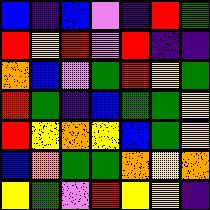[["blue", "indigo", "blue", "violet", "indigo", "red", "green"], ["red", "yellow", "red", "violet", "red", "indigo", "indigo"], ["orange", "blue", "violet", "green", "red", "yellow", "green"], ["red", "green", "indigo", "blue", "green", "green", "yellow"], ["red", "yellow", "orange", "yellow", "blue", "green", "yellow"], ["blue", "orange", "green", "green", "orange", "yellow", "orange"], ["yellow", "green", "violet", "red", "yellow", "yellow", "indigo"]]